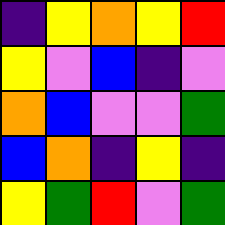[["indigo", "yellow", "orange", "yellow", "red"], ["yellow", "violet", "blue", "indigo", "violet"], ["orange", "blue", "violet", "violet", "green"], ["blue", "orange", "indigo", "yellow", "indigo"], ["yellow", "green", "red", "violet", "green"]]